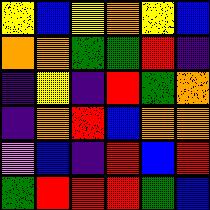[["yellow", "blue", "yellow", "orange", "yellow", "blue"], ["orange", "orange", "green", "green", "red", "indigo"], ["indigo", "yellow", "indigo", "red", "green", "orange"], ["indigo", "orange", "red", "blue", "orange", "orange"], ["violet", "blue", "indigo", "red", "blue", "red"], ["green", "red", "red", "red", "green", "blue"]]